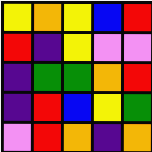[["yellow", "orange", "yellow", "blue", "red"], ["red", "indigo", "yellow", "violet", "violet"], ["indigo", "green", "green", "orange", "red"], ["indigo", "red", "blue", "yellow", "green"], ["violet", "red", "orange", "indigo", "orange"]]